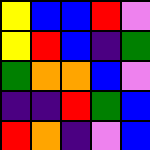[["yellow", "blue", "blue", "red", "violet"], ["yellow", "red", "blue", "indigo", "green"], ["green", "orange", "orange", "blue", "violet"], ["indigo", "indigo", "red", "green", "blue"], ["red", "orange", "indigo", "violet", "blue"]]